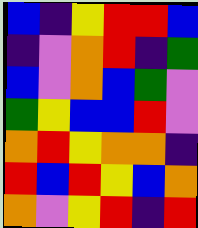[["blue", "indigo", "yellow", "red", "red", "blue"], ["indigo", "violet", "orange", "red", "indigo", "green"], ["blue", "violet", "orange", "blue", "green", "violet"], ["green", "yellow", "blue", "blue", "red", "violet"], ["orange", "red", "yellow", "orange", "orange", "indigo"], ["red", "blue", "red", "yellow", "blue", "orange"], ["orange", "violet", "yellow", "red", "indigo", "red"]]